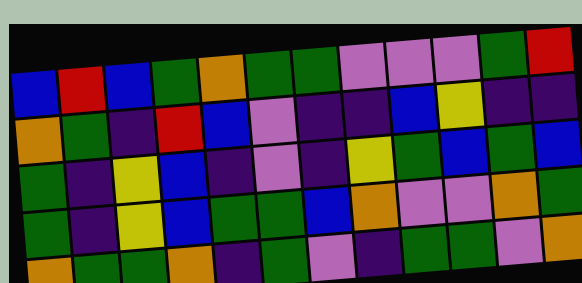[["blue", "red", "blue", "green", "orange", "green", "green", "violet", "violet", "violet", "green", "red"], ["orange", "green", "indigo", "red", "blue", "violet", "indigo", "indigo", "blue", "yellow", "indigo", "indigo"], ["green", "indigo", "yellow", "blue", "indigo", "violet", "indigo", "yellow", "green", "blue", "green", "blue"], ["green", "indigo", "yellow", "blue", "green", "green", "blue", "orange", "violet", "violet", "orange", "green"], ["orange", "green", "green", "orange", "indigo", "green", "violet", "indigo", "green", "green", "violet", "orange"]]